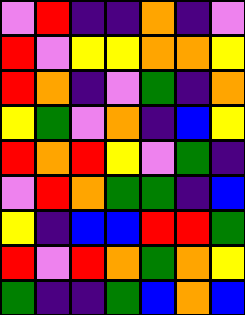[["violet", "red", "indigo", "indigo", "orange", "indigo", "violet"], ["red", "violet", "yellow", "yellow", "orange", "orange", "yellow"], ["red", "orange", "indigo", "violet", "green", "indigo", "orange"], ["yellow", "green", "violet", "orange", "indigo", "blue", "yellow"], ["red", "orange", "red", "yellow", "violet", "green", "indigo"], ["violet", "red", "orange", "green", "green", "indigo", "blue"], ["yellow", "indigo", "blue", "blue", "red", "red", "green"], ["red", "violet", "red", "orange", "green", "orange", "yellow"], ["green", "indigo", "indigo", "green", "blue", "orange", "blue"]]